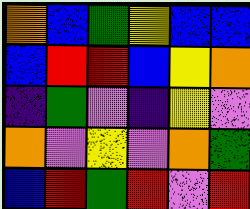[["orange", "blue", "green", "yellow", "blue", "blue"], ["blue", "red", "red", "blue", "yellow", "orange"], ["indigo", "green", "violet", "indigo", "yellow", "violet"], ["orange", "violet", "yellow", "violet", "orange", "green"], ["blue", "red", "green", "red", "violet", "red"]]